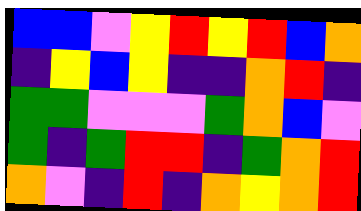[["blue", "blue", "violet", "yellow", "red", "yellow", "red", "blue", "orange"], ["indigo", "yellow", "blue", "yellow", "indigo", "indigo", "orange", "red", "indigo"], ["green", "green", "violet", "violet", "violet", "green", "orange", "blue", "violet"], ["green", "indigo", "green", "red", "red", "indigo", "green", "orange", "red"], ["orange", "violet", "indigo", "red", "indigo", "orange", "yellow", "orange", "red"]]